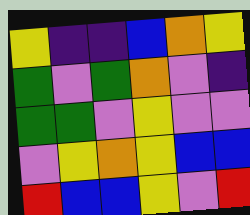[["yellow", "indigo", "indigo", "blue", "orange", "yellow"], ["green", "violet", "green", "orange", "violet", "indigo"], ["green", "green", "violet", "yellow", "violet", "violet"], ["violet", "yellow", "orange", "yellow", "blue", "blue"], ["red", "blue", "blue", "yellow", "violet", "red"]]